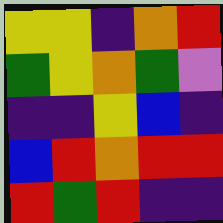[["yellow", "yellow", "indigo", "orange", "red"], ["green", "yellow", "orange", "green", "violet"], ["indigo", "indigo", "yellow", "blue", "indigo"], ["blue", "red", "orange", "red", "red"], ["red", "green", "red", "indigo", "indigo"]]